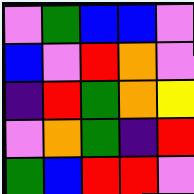[["violet", "green", "blue", "blue", "violet"], ["blue", "violet", "red", "orange", "violet"], ["indigo", "red", "green", "orange", "yellow"], ["violet", "orange", "green", "indigo", "red"], ["green", "blue", "red", "red", "violet"]]